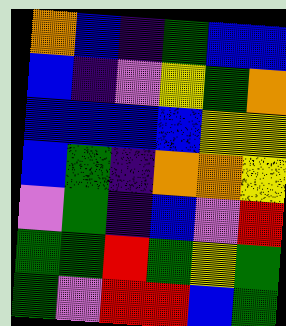[["orange", "blue", "indigo", "green", "blue", "blue"], ["blue", "indigo", "violet", "yellow", "green", "orange"], ["blue", "blue", "blue", "blue", "yellow", "yellow"], ["blue", "green", "indigo", "orange", "orange", "yellow"], ["violet", "green", "indigo", "blue", "violet", "red"], ["green", "green", "red", "green", "yellow", "green"], ["green", "violet", "red", "red", "blue", "green"]]